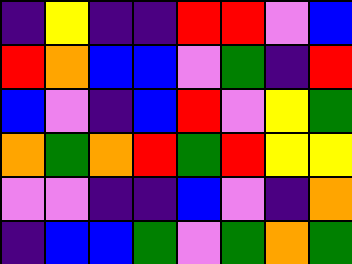[["indigo", "yellow", "indigo", "indigo", "red", "red", "violet", "blue"], ["red", "orange", "blue", "blue", "violet", "green", "indigo", "red"], ["blue", "violet", "indigo", "blue", "red", "violet", "yellow", "green"], ["orange", "green", "orange", "red", "green", "red", "yellow", "yellow"], ["violet", "violet", "indigo", "indigo", "blue", "violet", "indigo", "orange"], ["indigo", "blue", "blue", "green", "violet", "green", "orange", "green"]]